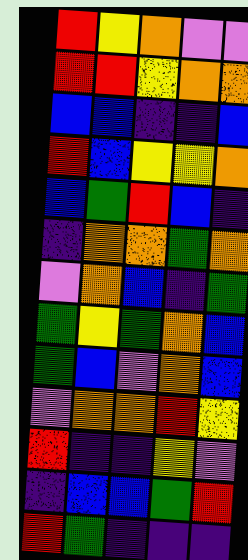[["red", "yellow", "orange", "violet", "violet"], ["red", "red", "yellow", "orange", "orange"], ["blue", "blue", "indigo", "indigo", "blue"], ["red", "blue", "yellow", "yellow", "orange"], ["blue", "green", "red", "blue", "indigo"], ["indigo", "orange", "orange", "green", "orange"], ["violet", "orange", "blue", "indigo", "green"], ["green", "yellow", "green", "orange", "blue"], ["green", "blue", "violet", "orange", "blue"], ["violet", "orange", "orange", "red", "yellow"], ["red", "indigo", "indigo", "yellow", "violet"], ["indigo", "blue", "blue", "green", "red"], ["red", "green", "indigo", "indigo", "indigo"]]